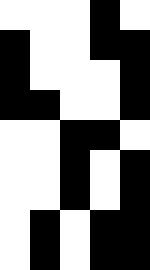[["white", "white", "white", "black", "white"], ["black", "white", "white", "black", "black"], ["black", "white", "white", "white", "black"], ["black", "black", "white", "white", "black"], ["white", "white", "black", "black", "white"], ["white", "white", "black", "white", "black"], ["white", "white", "black", "white", "black"], ["white", "black", "white", "black", "black"], ["white", "black", "white", "black", "black"]]